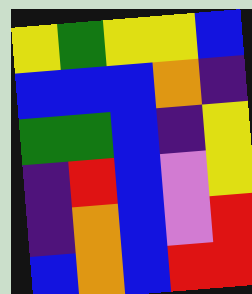[["yellow", "green", "yellow", "yellow", "blue"], ["blue", "blue", "blue", "orange", "indigo"], ["green", "green", "blue", "indigo", "yellow"], ["indigo", "red", "blue", "violet", "yellow"], ["indigo", "orange", "blue", "violet", "red"], ["blue", "orange", "blue", "red", "red"]]